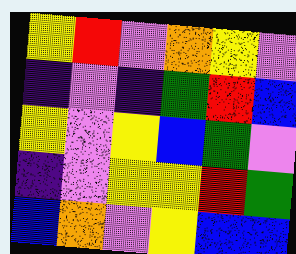[["yellow", "red", "violet", "orange", "yellow", "violet"], ["indigo", "violet", "indigo", "green", "red", "blue"], ["yellow", "violet", "yellow", "blue", "green", "violet"], ["indigo", "violet", "yellow", "yellow", "red", "green"], ["blue", "orange", "violet", "yellow", "blue", "blue"]]